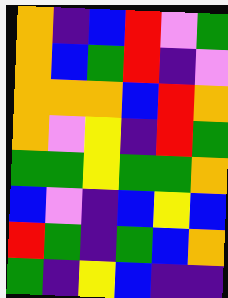[["orange", "indigo", "blue", "red", "violet", "green"], ["orange", "blue", "green", "red", "indigo", "violet"], ["orange", "orange", "orange", "blue", "red", "orange"], ["orange", "violet", "yellow", "indigo", "red", "green"], ["green", "green", "yellow", "green", "green", "orange"], ["blue", "violet", "indigo", "blue", "yellow", "blue"], ["red", "green", "indigo", "green", "blue", "orange"], ["green", "indigo", "yellow", "blue", "indigo", "indigo"]]